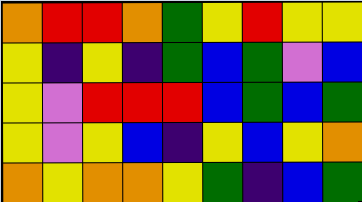[["orange", "red", "red", "orange", "green", "yellow", "red", "yellow", "yellow"], ["yellow", "indigo", "yellow", "indigo", "green", "blue", "green", "violet", "blue"], ["yellow", "violet", "red", "red", "red", "blue", "green", "blue", "green"], ["yellow", "violet", "yellow", "blue", "indigo", "yellow", "blue", "yellow", "orange"], ["orange", "yellow", "orange", "orange", "yellow", "green", "indigo", "blue", "green"]]